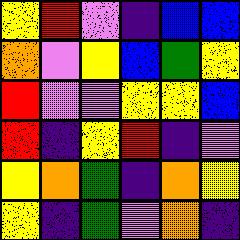[["yellow", "red", "violet", "indigo", "blue", "blue"], ["orange", "violet", "yellow", "blue", "green", "yellow"], ["red", "violet", "violet", "yellow", "yellow", "blue"], ["red", "indigo", "yellow", "red", "indigo", "violet"], ["yellow", "orange", "green", "indigo", "orange", "yellow"], ["yellow", "indigo", "green", "violet", "orange", "indigo"]]